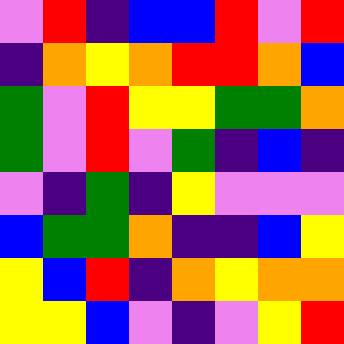[["violet", "red", "indigo", "blue", "blue", "red", "violet", "red"], ["indigo", "orange", "yellow", "orange", "red", "red", "orange", "blue"], ["green", "violet", "red", "yellow", "yellow", "green", "green", "orange"], ["green", "violet", "red", "violet", "green", "indigo", "blue", "indigo"], ["violet", "indigo", "green", "indigo", "yellow", "violet", "violet", "violet"], ["blue", "green", "green", "orange", "indigo", "indigo", "blue", "yellow"], ["yellow", "blue", "red", "indigo", "orange", "yellow", "orange", "orange"], ["yellow", "yellow", "blue", "violet", "indigo", "violet", "yellow", "red"]]